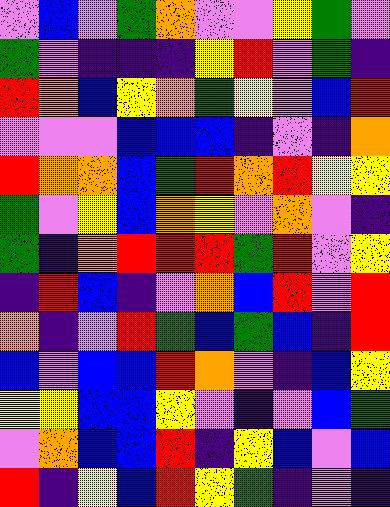[["violet", "blue", "violet", "green", "orange", "violet", "violet", "yellow", "green", "violet"], ["green", "violet", "indigo", "indigo", "indigo", "yellow", "red", "violet", "green", "indigo"], ["red", "orange", "blue", "yellow", "orange", "green", "yellow", "violet", "blue", "red"], ["violet", "violet", "violet", "blue", "blue", "blue", "indigo", "violet", "indigo", "orange"], ["red", "orange", "orange", "blue", "green", "red", "orange", "red", "yellow", "yellow"], ["green", "violet", "yellow", "blue", "orange", "yellow", "violet", "orange", "violet", "indigo"], ["green", "indigo", "orange", "red", "red", "red", "green", "red", "violet", "yellow"], ["indigo", "red", "blue", "indigo", "violet", "orange", "blue", "red", "violet", "red"], ["orange", "indigo", "violet", "red", "green", "blue", "green", "blue", "indigo", "red"], ["blue", "violet", "blue", "blue", "red", "orange", "violet", "indigo", "blue", "yellow"], ["yellow", "yellow", "blue", "blue", "yellow", "violet", "indigo", "violet", "blue", "green"], ["violet", "orange", "blue", "blue", "red", "indigo", "yellow", "blue", "violet", "blue"], ["red", "indigo", "yellow", "blue", "red", "yellow", "green", "indigo", "violet", "indigo"]]